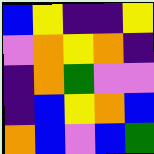[["blue", "yellow", "indigo", "indigo", "yellow"], ["violet", "orange", "yellow", "orange", "indigo"], ["indigo", "orange", "green", "violet", "violet"], ["indigo", "blue", "yellow", "orange", "blue"], ["orange", "blue", "violet", "blue", "green"]]